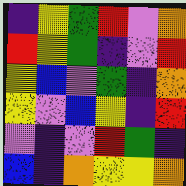[["indigo", "yellow", "green", "red", "violet", "orange"], ["red", "yellow", "green", "indigo", "violet", "red"], ["yellow", "blue", "violet", "green", "indigo", "orange"], ["yellow", "violet", "blue", "yellow", "indigo", "red"], ["violet", "indigo", "violet", "red", "green", "indigo"], ["blue", "indigo", "orange", "yellow", "yellow", "orange"]]